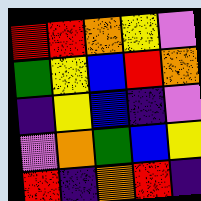[["red", "red", "orange", "yellow", "violet"], ["green", "yellow", "blue", "red", "orange"], ["indigo", "yellow", "blue", "indigo", "violet"], ["violet", "orange", "green", "blue", "yellow"], ["red", "indigo", "orange", "red", "indigo"]]